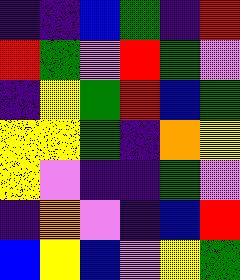[["indigo", "indigo", "blue", "green", "indigo", "red"], ["red", "green", "violet", "red", "green", "violet"], ["indigo", "yellow", "green", "red", "blue", "green"], ["yellow", "yellow", "green", "indigo", "orange", "yellow"], ["yellow", "violet", "indigo", "indigo", "green", "violet"], ["indigo", "orange", "violet", "indigo", "blue", "red"], ["blue", "yellow", "blue", "violet", "yellow", "green"]]